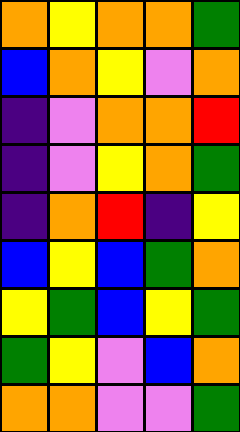[["orange", "yellow", "orange", "orange", "green"], ["blue", "orange", "yellow", "violet", "orange"], ["indigo", "violet", "orange", "orange", "red"], ["indigo", "violet", "yellow", "orange", "green"], ["indigo", "orange", "red", "indigo", "yellow"], ["blue", "yellow", "blue", "green", "orange"], ["yellow", "green", "blue", "yellow", "green"], ["green", "yellow", "violet", "blue", "orange"], ["orange", "orange", "violet", "violet", "green"]]